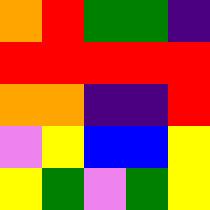[["orange", "red", "green", "green", "indigo"], ["red", "red", "red", "red", "red"], ["orange", "orange", "indigo", "indigo", "red"], ["violet", "yellow", "blue", "blue", "yellow"], ["yellow", "green", "violet", "green", "yellow"]]